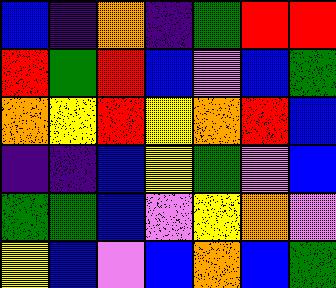[["blue", "indigo", "orange", "indigo", "green", "red", "red"], ["red", "green", "red", "blue", "violet", "blue", "green"], ["orange", "yellow", "red", "yellow", "orange", "red", "blue"], ["indigo", "indigo", "blue", "yellow", "green", "violet", "blue"], ["green", "green", "blue", "violet", "yellow", "orange", "violet"], ["yellow", "blue", "violet", "blue", "orange", "blue", "green"]]